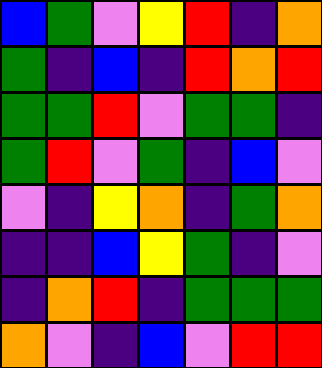[["blue", "green", "violet", "yellow", "red", "indigo", "orange"], ["green", "indigo", "blue", "indigo", "red", "orange", "red"], ["green", "green", "red", "violet", "green", "green", "indigo"], ["green", "red", "violet", "green", "indigo", "blue", "violet"], ["violet", "indigo", "yellow", "orange", "indigo", "green", "orange"], ["indigo", "indigo", "blue", "yellow", "green", "indigo", "violet"], ["indigo", "orange", "red", "indigo", "green", "green", "green"], ["orange", "violet", "indigo", "blue", "violet", "red", "red"]]